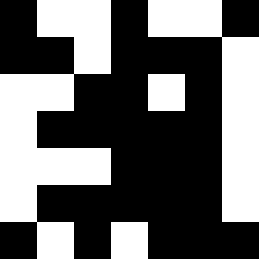[["black", "white", "white", "black", "white", "white", "black"], ["black", "black", "white", "black", "black", "black", "white"], ["white", "white", "black", "black", "white", "black", "white"], ["white", "black", "black", "black", "black", "black", "white"], ["white", "white", "white", "black", "black", "black", "white"], ["white", "black", "black", "black", "black", "black", "white"], ["black", "white", "black", "white", "black", "black", "black"]]